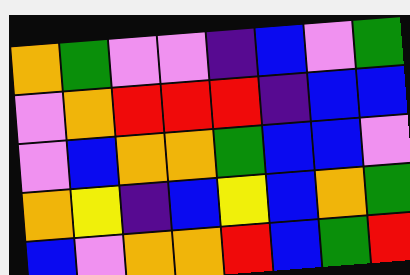[["orange", "green", "violet", "violet", "indigo", "blue", "violet", "green"], ["violet", "orange", "red", "red", "red", "indigo", "blue", "blue"], ["violet", "blue", "orange", "orange", "green", "blue", "blue", "violet"], ["orange", "yellow", "indigo", "blue", "yellow", "blue", "orange", "green"], ["blue", "violet", "orange", "orange", "red", "blue", "green", "red"]]